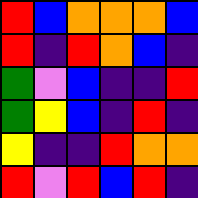[["red", "blue", "orange", "orange", "orange", "blue"], ["red", "indigo", "red", "orange", "blue", "indigo"], ["green", "violet", "blue", "indigo", "indigo", "red"], ["green", "yellow", "blue", "indigo", "red", "indigo"], ["yellow", "indigo", "indigo", "red", "orange", "orange"], ["red", "violet", "red", "blue", "red", "indigo"]]